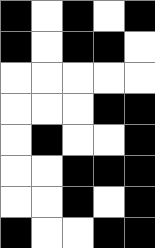[["black", "white", "black", "white", "black"], ["black", "white", "black", "black", "white"], ["white", "white", "white", "white", "white"], ["white", "white", "white", "black", "black"], ["white", "black", "white", "white", "black"], ["white", "white", "black", "black", "black"], ["white", "white", "black", "white", "black"], ["black", "white", "white", "black", "black"]]